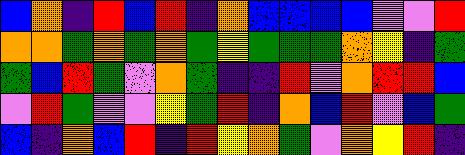[["blue", "orange", "indigo", "red", "blue", "red", "indigo", "orange", "blue", "blue", "blue", "blue", "violet", "violet", "red"], ["orange", "orange", "green", "orange", "green", "orange", "green", "yellow", "green", "green", "green", "orange", "yellow", "indigo", "green"], ["green", "blue", "red", "green", "violet", "orange", "green", "indigo", "indigo", "red", "violet", "orange", "red", "red", "blue"], ["violet", "red", "green", "violet", "violet", "yellow", "green", "red", "indigo", "orange", "blue", "red", "violet", "blue", "green"], ["blue", "indigo", "orange", "blue", "red", "indigo", "red", "yellow", "orange", "green", "violet", "orange", "yellow", "red", "indigo"]]